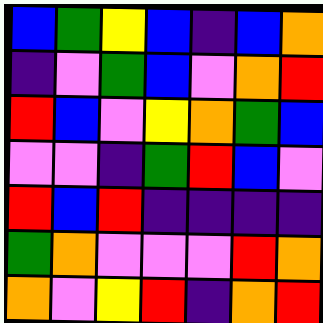[["blue", "green", "yellow", "blue", "indigo", "blue", "orange"], ["indigo", "violet", "green", "blue", "violet", "orange", "red"], ["red", "blue", "violet", "yellow", "orange", "green", "blue"], ["violet", "violet", "indigo", "green", "red", "blue", "violet"], ["red", "blue", "red", "indigo", "indigo", "indigo", "indigo"], ["green", "orange", "violet", "violet", "violet", "red", "orange"], ["orange", "violet", "yellow", "red", "indigo", "orange", "red"]]